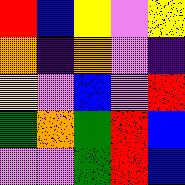[["red", "blue", "yellow", "violet", "yellow"], ["orange", "indigo", "orange", "violet", "indigo"], ["yellow", "violet", "blue", "violet", "red"], ["green", "orange", "green", "red", "blue"], ["violet", "violet", "green", "red", "blue"]]